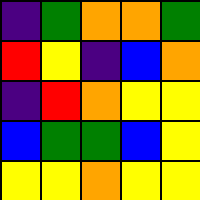[["indigo", "green", "orange", "orange", "green"], ["red", "yellow", "indigo", "blue", "orange"], ["indigo", "red", "orange", "yellow", "yellow"], ["blue", "green", "green", "blue", "yellow"], ["yellow", "yellow", "orange", "yellow", "yellow"]]